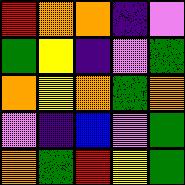[["red", "orange", "orange", "indigo", "violet"], ["green", "yellow", "indigo", "violet", "green"], ["orange", "yellow", "orange", "green", "orange"], ["violet", "indigo", "blue", "violet", "green"], ["orange", "green", "red", "yellow", "green"]]